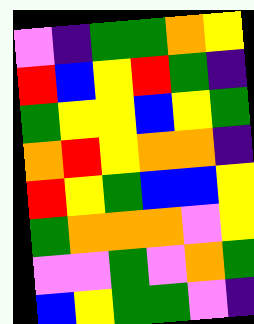[["violet", "indigo", "green", "green", "orange", "yellow"], ["red", "blue", "yellow", "red", "green", "indigo"], ["green", "yellow", "yellow", "blue", "yellow", "green"], ["orange", "red", "yellow", "orange", "orange", "indigo"], ["red", "yellow", "green", "blue", "blue", "yellow"], ["green", "orange", "orange", "orange", "violet", "yellow"], ["violet", "violet", "green", "violet", "orange", "green"], ["blue", "yellow", "green", "green", "violet", "indigo"]]